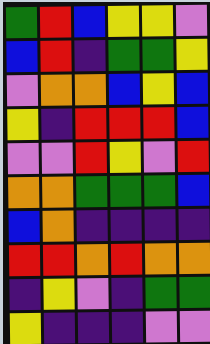[["green", "red", "blue", "yellow", "yellow", "violet"], ["blue", "red", "indigo", "green", "green", "yellow"], ["violet", "orange", "orange", "blue", "yellow", "blue"], ["yellow", "indigo", "red", "red", "red", "blue"], ["violet", "violet", "red", "yellow", "violet", "red"], ["orange", "orange", "green", "green", "green", "blue"], ["blue", "orange", "indigo", "indigo", "indigo", "indigo"], ["red", "red", "orange", "red", "orange", "orange"], ["indigo", "yellow", "violet", "indigo", "green", "green"], ["yellow", "indigo", "indigo", "indigo", "violet", "violet"]]